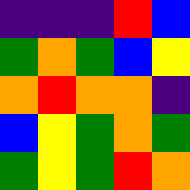[["indigo", "indigo", "indigo", "red", "blue"], ["green", "orange", "green", "blue", "yellow"], ["orange", "red", "orange", "orange", "indigo"], ["blue", "yellow", "green", "orange", "green"], ["green", "yellow", "green", "red", "orange"]]